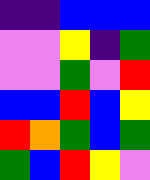[["indigo", "indigo", "blue", "blue", "blue"], ["violet", "violet", "yellow", "indigo", "green"], ["violet", "violet", "green", "violet", "red"], ["blue", "blue", "red", "blue", "yellow"], ["red", "orange", "green", "blue", "green"], ["green", "blue", "red", "yellow", "violet"]]